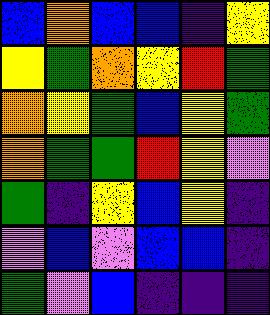[["blue", "orange", "blue", "blue", "indigo", "yellow"], ["yellow", "green", "orange", "yellow", "red", "green"], ["orange", "yellow", "green", "blue", "yellow", "green"], ["orange", "green", "green", "red", "yellow", "violet"], ["green", "indigo", "yellow", "blue", "yellow", "indigo"], ["violet", "blue", "violet", "blue", "blue", "indigo"], ["green", "violet", "blue", "indigo", "indigo", "indigo"]]